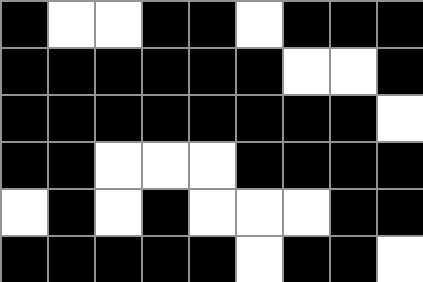[["black", "white", "white", "black", "black", "white", "black", "black", "black"], ["black", "black", "black", "black", "black", "black", "white", "white", "black"], ["black", "black", "black", "black", "black", "black", "black", "black", "white"], ["black", "black", "white", "white", "white", "black", "black", "black", "black"], ["white", "black", "white", "black", "white", "white", "white", "black", "black"], ["black", "black", "black", "black", "black", "white", "black", "black", "white"]]